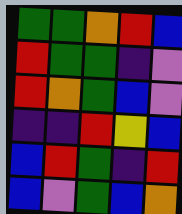[["green", "green", "orange", "red", "blue"], ["red", "green", "green", "indigo", "violet"], ["red", "orange", "green", "blue", "violet"], ["indigo", "indigo", "red", "yellow", "blue"], ["blue", "red", "green", "indigo", "red"], ["blue", "violet", "green", "blue", "orange"]]